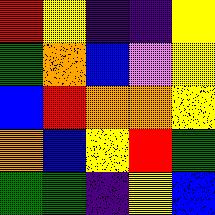[["red", "yellow", "indigo", "indigo", "yellow"], ["green", "orange", "blue", "violet", "yellow"], ["blue", "red", "orange", "orange", "yellow"], ["orange", "blue", "yellow", "red", "green"], ["green", "green", "indigo", "yellow", "blue"]]